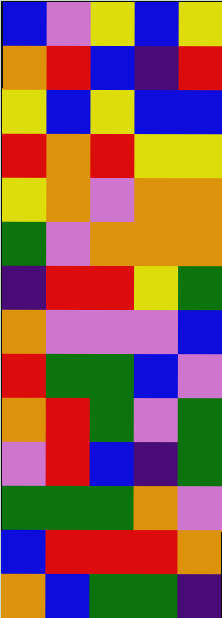[["blue", "violet", "yellow", "blue", "yellow"], ["orange", "red", "blue", "indigo", "red"], ["yellow", "blue", "yellow", "blue", "blue"], ["red", "orange", "red", "yellow", "yellow"], ["yellow", "orange", "violet", "orange", "orange"], ["green", "violet", "orange", "orange", "orange"], ["indigo", "red", "red", "yellow", "green"], ["orange", "violet", "violet", "violet", "blue"], ["red", "green", "green", "blue", "violet"], ["orange", "red", "green", "violet", "green"], ["violet", "red", "blue", "indigo", "green"], ["green", "green", "green", "orange", "violet"], ["blue", "red", "red", "red", "orange"], ["orange", "blue", "green", "green", "indigo"]]